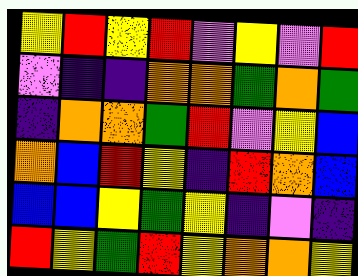[["yellow", "red", "yellow", "red", "violet", "yellow", "violet", "red"], ["violet", "indigo", "indigo", "orange", "orange", "green", "orange", "green"], ["indigo", "orange", "orange", "green", "red", "violet", "yellow", "blue"], ["orange", "blue", "red", "yellow", "indigo", "red", "orange", "blue"], ["blue", "blue", "yellow", "green", "yellow", "indigo", "violet", "indigo"], ["red", "yellow", "green", "red", "yellow", "orange", "orange", "yellow"]]